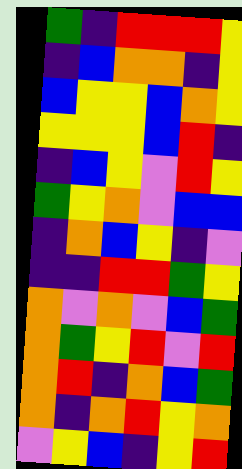[["green", "indigo", "red", "red", "red", "yellow"], ["indigo", "blue", "orange", "orange", "indigo", "yellow"], ["blue", "yellow", "yellow", "blue", "orange", "yellow"], ["yellow", "yellow", "yellow", "blue", "red", "indigo"], ["indigo", "blue", "yellow", "violet", "red", "yellow"], ["green", "yellow", "orange", "violet", "blue", "blue"], ["indigo", "orange", "blue", "yellow", "indigo", "violet"], ["indigo", "indigo", "red", "red", "green", "yellow"], ["orange", "violet", "orange", "violet", "blue", "green"], ["orange", "green", "yellow", "red", "violet", "red"], ["orange", "red", "indigo", "orange", "blue", "green"], ["orange", "indigo", "orange", "red", "yellow", "orange"], ["violet", "yellow", "blue", "indigo", "yellow", "red"]]